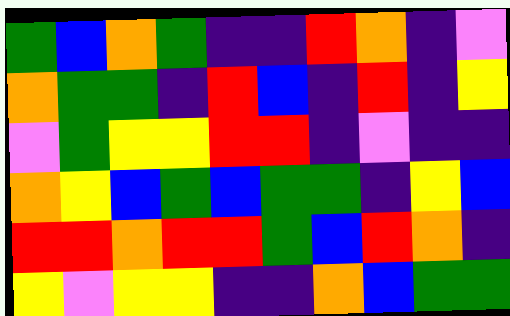[["green", "blue", "orange", "green", "indigo", "indigo", "red", "orange", "indigo", "violet"], ["orange", "green", "green", "indigo", "red", "blue", "indigo", "red", "indigo", "yellow"], ["violet", "green", "yellow", "yellow", "red", "red", "indigo", "violet", "indigo", "indigo"], ["orange", "yellow", "blue", "green", "blue", "green", "green", "indigo", "yellow", "blue"], ["red", "red", "orange", "red", "red", "green", "blue", "red", "orange", "indigo"], ["yellow", "violet", "yellow", "yellow", "indigo", "indigo", "orange", "blue", "green", "green"]]